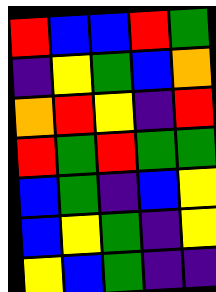[["red", "blue", "blue", "red", "green"], ["indigo", "yellow", "green", "blue", "orange"], ["orange", "red", "yellow", "indigo", "red"], ["red", "green", "red", "green", "green"], ["blue", "green", "indigo", "blue", "yellow"], ["blue", "yellow", "green", "indigo", "yellow"], ["yellow", "blue", "green", "indigo", "indigo"]]